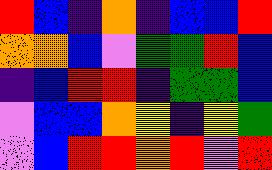[["red", "blue", "indigo", "orange", "indigo", "blue", "blue", "red"], ["orange", "orange", "blue", "violet", "green", "green", "red", "blue"], ["indigo", "blue", "red", "red", "indigo", "green", "green", "blue"], ["violet", "blue", "blue", "orange", "yellow", "indigo", "yellow", "green"], ["violet", "blue", "red", "red", "orange", "red", "violet", "red"]]